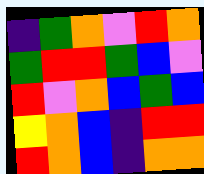[["indigo", "green", "orange", "violet", "red", "orange"], ["green", "red", "red", "green", "blue", "violet"], ["red", "violet", "orange", "blue", "green", "blue"], ["yellow", "orange", "blue", "indigo", "red", "red"], ["red", "orange", "blue", "indigo", "orange", "orange"]]